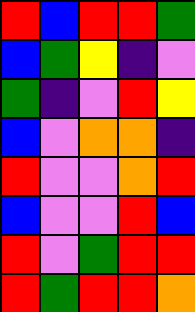[["red", "blue", "red", "red", "green"], ["blue", "green", "yellow", "indigo", "violet"], ["green", "indigo", "violet", "red", "yellow"], ["blue", "violet", "orange", "orange", "indigo"], ["red", "violet", "violet", "orange", "red"], ["blue", "violet", "violet", "red", "blue"], ["red", "violet", "green", "red", "red"], ["red", "green", "red", "red", "orange"]]